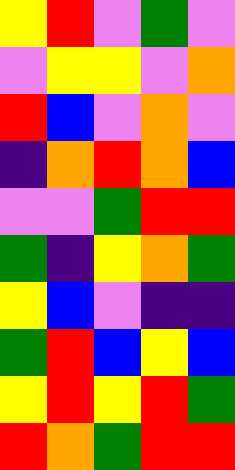[["yellow", "red", "violet", "green", "violet"], ["violet", "yellow", "yellow", "violet", "orange"], ["red", "blue", "violet", "orange", "violet"], ["indigo", "orange", "red", "orange", "blue"], ["violet", "violet", "green", "red", "red"], ["green", "indigo", "yellow", "orange", "green"], ["yellow", "blue", "violet", "indigo", "indigo"], ["green", "red", "blue", "yellow", "blue"], ["yellow", "red", "yellow", "red", "green"], ["red", "orange", "green", "red", "red"]]